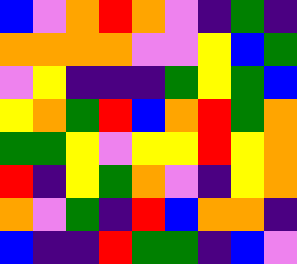[["blue", "violet", "orange", "red", "orange", "violet", "indigo", "green", "indigo"], ["orange", "orange", "orange", "orange", "violet", "violet", "yellow", "blue", "green"], ["violet", "yellow", "indigo", "indigo", "indigo", "green", "yellow", "green", "blue"], ["yellow", "orange", "green", "red", "blue", "orange", "red", "green", "orange"], ["green", "green", "yellow", "violet", "yellow", "yellow", "red", "yellow", "orange"], ["red", "indigo", "yellow", "green", "orange", "violet", "indigo", "yellow", "orange"], ["orange", "violet", "green", "indigo", "red", "blue", "orange", "orange", "indigo"], ["blue", "indigo", "indigo", "red", "green", "green", "indigo", "blue", "violet"]]